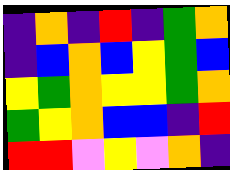[["indigo", "orange", "indigo", "red", "indigo", "green", "orange"], ["indigo", "blue", "orange", "blue", "yellow", "green", "blue"], ["yellow", "green", "orange", "yellow", "yellow", "green", "orange"], ["green", "yellow", "orange", "blue", "blue", "indigo", "red"], ["red", "red", "violet", "yellow", "violet", "orange", "indigo"]]